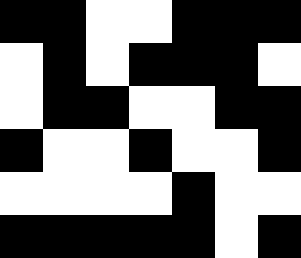[["black", "black", "white", "white", "black", "black", "black"], ["white", "black", "white", "black", "black", "black", "white"], ["white", "black", "black", "white", "white", "black", "black"], ["black", "white", "white", "black", "white", "white", "black"], ["white", "white", "white", "white", "black", "white", "white"], ["black", "black", "black", "black", "black", "white", "black"]]